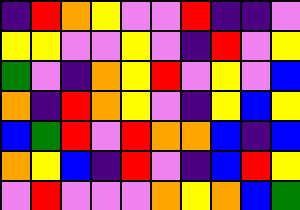[["indigo", "red", "orange", "yellow", "violet", "violet", "red", "indigo", "indigo", "violet"], ["yellow", "yellow", "violet", "violet", "yellow", "violet", "indigo", "red", "violet", "yellow"], ["green", "violet", "indigo", "orange", "yellow", "red", "violet", "yellow", "violet", "blue"], ["orange", "indigo", "red", "orange", "yellow", "violet", "indigo", "yellow", "blue", "yellow"], ["blue", "green", "red", "violet", "red", "orange", "orange", "blue", "indigo", "blue"], ["orange", "yellow", "blue", "indigo", "red", "violet", "indigo", "blue", "red", "yellow"], ["violet", "red", "violet", "violet", "violet", "orange", "yellow", "orange", "blue", "green"]]